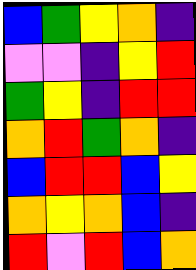[["blue", "green", "yellow", "orange", "indigo"], ["violet", "violet", "indigo", "yellow", "red"], ["green", "yellow", "indigo", "red", "red"], ["orange", "red", "green", "orange", "indigo"], ["blue", "red", "red", "blue", "yellow"], ["orange", "yellow", "orange", "blue", "indigo"], ["red", "violet", "red", "blue", "orange"]]